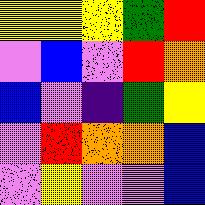[["yellow", "yellow", "yellow", "green", "red"], ["violet", "blue", "violet", "red", "orange"], ["blue", "violet", "indigo", "green", "yellow"], ["violet", "red", "orange", "orange", "blue"], ["violet", "yellow", "violet", "violet", "blue"]]